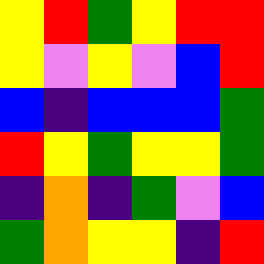[["yellow", "red", "green", "yellow", "red", "red"], ["yellow", "violet", "yellow", "violet", "blue", "red"], ["blue", "indigo", "blue", "blue", "blue", "green"], ["red", "yellow", "green", "yellow", "yellow", "green"], ["indigo", "orange", "indigo", "green", "violet", "blue"], ["green", "orange", "yellow", "yellow", "indigo", "red"]]